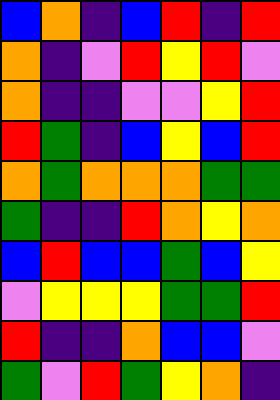[["blue", "orange", "indigo", "blue", "red", "indigo", "red"], ["orange", "indigo", "violet", "red", "yellow", "red", "violet"], ["orange", "indigo", "indigo", "violet", "violet", "yellow", "red"], ["red", "green", "indigo", "blue", "yellow", "blue", "red"], ["orange", "green", "orange", "orange", "orange", "green", "green"], ["green", "indigo", "indigo", "red", "orange", "yellow", "orange"], ["blue", "red", "blue", "blue", "green", "blue", "yellow"], ["violet", "yellow", "yellow", "yellow", "green", "green", "red"], ["red", "indigo", "indigo", "orange", "blue", "blue", "violet"], ["green", "violet", "red", "green", "yellow", "orange", "indigo"]]